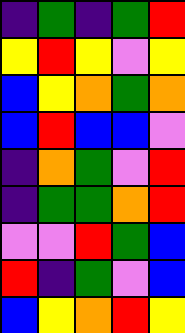[["indigo", "green", "indigo", "green", "red"], ["yellow", "red", "yellow", "violet", "yellow"], ["blue", "yellow", "orange", "green", "orange"], ["blue", "red", "blue", "blue", "violet"], ["indigo", "orange", "green", "violet", "red"], ["indigo", "green", "green", "orange", "red"], ["violet", "violet", "red", "green", "blue"], ["red", "indigo", "green", "violet", "blue"], ["blue", "yellow", "orange", "red", "yellow"]]